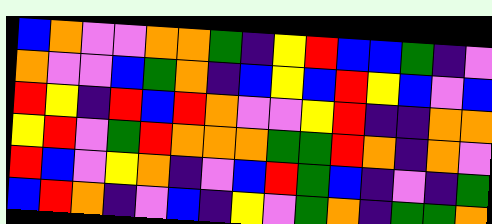[["blue", "orange", "violet", "violet", "orange", "orange", "green", "indigo", "yellow", "red", "blue", "blue", "green", "indigo", "violet"], ["orange", "violet", "violet", "blue", "green", "orange", "indigo", "blue", "yellow", "blue", "red", "yellow", "blue", "violet", "blue"], ["red", "yellow", "indigo", "red", "blue", "red", "orange", "violet", "violet", "yellow", "red", "indigo", "indigo", "orange", "orange"], ["yellow", "red", "violet", "green", "red", "orange", "orange", "orange", "green", "green", "red", "orange", "indigo", "orange", "violet"], ["red", "blue", "violet", "yellow", "orange", "indigo", "violet", "blue", "red", "green", "blue", "indigo", "violet", "indigo", "green"], ["blue", "red", "orange", "indigo", "violet", "blue", "indigo", "yellow", "violet", "green", "orange", "indigo", "green", "green", "orange"]]